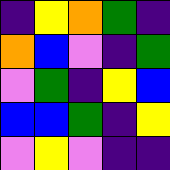[["indigo", "yellow", "orange", "green", "indigo"], ["orange", "blue", "violet", "indigo", "green"], ["violet", "green", "indigo", "yellow", "blue"], ["blue", "blue", "green", "indigo", "yellow"], ["violet", "yellow", "violet", "indigo", "indigo"]]